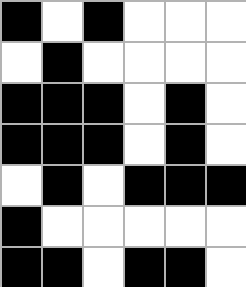[["black", "white", "black", "white", "white", "white"], ["white", "black", "white", "white", "white", "white"], ["black", "black", "black", "white", "black", "white"], ["black", "black", "black", "white", "black", "white"], ["white", "black", "white", "black", "black", "black"], ["black", "white", "white", "white", "white", "white"], ["black", "black", "white", "black", "black", "white"]]